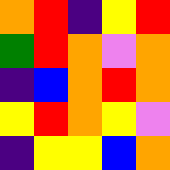[["orange", "red", "indigo", "yellow", "red"], ["green", "red", "orange", "violet", "orange"], ["indigo", "blue", "orange", "red", "orange"], ["yellow", "red", "orange", "yellow", "violet"], ["indigo", "yellow", "yellow", "blue", "orange"]]